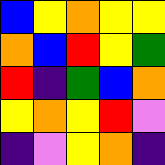[["blue", "yellow", "orange", "yellow", "yellow"], ["orange", "blue", "red", "yellow", "green"], ["red", "indigo", "green", "blue", "orange"], ["yellow", "orange", "yellow", "red", "violet"], ["indigo", "violet", "yellow", "orange", "indigo"]]